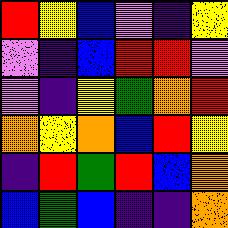[["red", "yellow", "blue", "violet", "indigo", "yellow"], ["violet", "indigo", "blue", "red", "red", "violet"], ["violet", "indigo", "yellow", "green", "orange", "red"], ["orange", "yellow", "orange", "blue", "red", "yellow"], ["indigo", "red", "green", "red", "blue", "orange"], ["blue", "green", "blue", "indigo", "indigo", "orange"]]